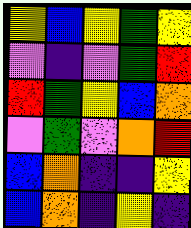[["yellow", "blue", "yellow", "green", "yellow"], ["violet", "indigo", "violet", "green", "red"], ["red", "green", "yellow", "blue", "orange"], ["violet", "green", "violet", "orange", "red"], ["blue", "orange", "indigo", "indigo", "yellow"], ["blue", "orange", "indigo", "yellow", "indigo"]]